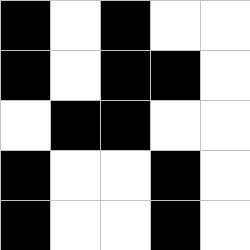[["black", "white", "black", "white", "white"], ["black", "white", "black", "black", "white"], ["white", "black", "black", "white", "white"], ["black", "white", "white", "black", "white"], ["black", "white", "white", "black", "white"]]